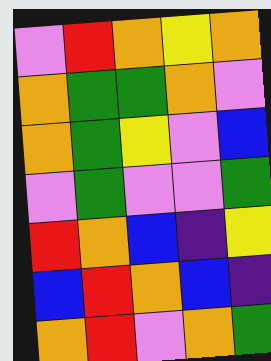[["violet", "red", "orange", "yellow", "orange"], ["orange", "green", "green", "orange", "violet"], ["orange", "green", "yellow", "violet", "blue"], ["violet", "green", "violet", "violet", "green"], ["red", "orange", "blue", "indigo", "yellow"], ["blue", "red", "orange", "blue", "indigo"], ["orange", "red", "violet", "orange", "green"]]